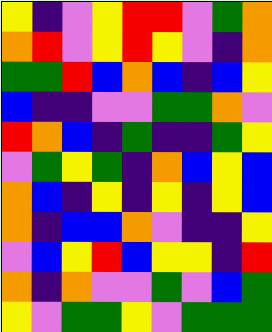[["yellow", "indigo", "violet", "yellow", "red", "red", "violet", "green", "orange"], ["orange", "red", "violet", "yellow", "red", "yellow", "violet", "indigo", "orange"], ["green", "green", "red", "blue", "orange", "blue", "indigo", "blue", "yellow"], ["blue", "indigo", "indigo", "violet", "violet", "green", "green", "orange", "violet"], ["red", "orange", "blue", "indigo", "green", "indigo", "indigo", "green", "yellow"], ["violet", "green", "yellow", "green", "indigo", "orange", "blue", "yellow", "blue"], ["orange", "blue", "indigo", "yellow", "indigo", "yellow", "indigo", "yellow", "blue"], ["orange", "indigo", "blue", "blue", "orange", "violet", "indigo", "indigo", "yellow"], ["violet", "blue", "yellow", "red", "blue", "yellow", "yellow", "indigo", "red"], ["orange", "indigo", "orange", "violet", "violet", "green", "violet", "blue", "green"], ["yellow", "violet", "green", "green", "yellow", "violet", "green", "green", "green"]]